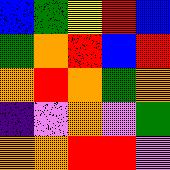[["blue", "green", "yellow", "red", "blue"], ["green", "orange", "red", "blue", "red"], ["orange", "red", "orange", "green", "orange"], ["indigo", "violet", "orange", "violet", "green"], ["orange", "orange", "red", "red", "violet"]]